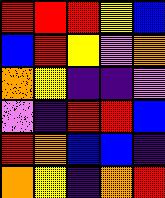[["red", "red", "red", "yellow", "blue"], ["blue", "red", "yellow", "violet", "orange"], ["orange", "yellow", "indigo", "indigo", "violet"], ["violet", "indigo", "red", "red", "blue"], ["red", "orange", "blue", "blue", "indigo"], ["orange", "yellow", "indigo", "orange", "red"]]